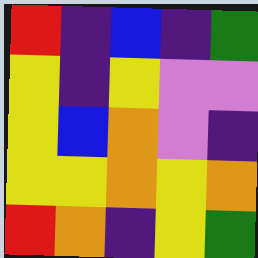[["red", "indigo", "blue", "indigo", "green"], ["yellow", "indigo", "yellow", "violet", "violet"], ["yellow", "blue", "orange", "violet", "indigo"], ["yellow", "yellow", "orange", "yellow", "orange"], ["red", "orange", "indigo", "yellow", "green"]]